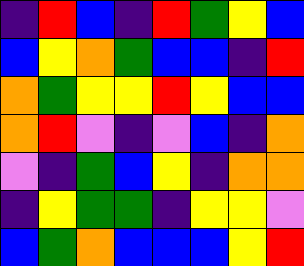[["indigo", "red", "blue", "indigo", "red", "green", "yellow", "blue"], ["blue", "yellow", "orange", "green", "blue", "blue", "indigo", "red"], ["orange", "green", "yellow", "yellow", "red", "yellow", "blue", "blue"], ["orange", "red", "violet", "indigo", "violet", "blue", "indigo", "orange"], ["violet", "indigo", "green", "blue", "yellow", "indigo", "orange", "orange"], ["indigo", "yellow", "green", "green", "indigo", "yellow", "yellow", "violet"], ["blue", "green", "orange", "blue", "blue", "blue", "yellow", "red"]]